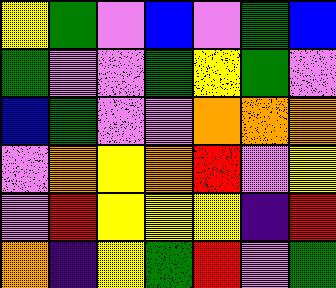[["yellow", "green", "violet", "blue", "violet", "green", "blue"], ["green", "violet", "violet", "green", "yellow", "green", "violet"], ["blue", "green", "violet", "violet", "orange", "orange", "orange"], ["violet", "orange", "yellow", "orange", "red", "violet", "yellow"], ["violet", "red", "yellow", "yellow", "yellow", "indigo", "red"], ["orange", "indigo", "yellow", "green", "red", "violet", "green"]]